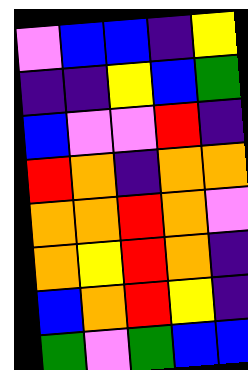[["violet", "blue", "blue", "indigo", "yellow"], ["indigo", "indigo", "yellow", "blue", "green"], ["blue", "violet", "violet", "red", "indigo"], ["red", "orange", "indigo", "orange", "orange"], ["orange", "orange", "red", "orange", "violet"], ["orange", "yellow", "red", "orange", "indigo"], ["blue", "orange", "red", "yellow", "indigo"], ["green", "violet", "green", "blue", "blue"]]